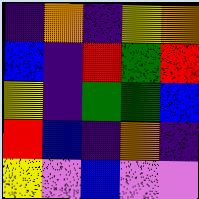[["indigo", "orange", "indigo", "yellow", "orange"], ["blue", "indigo", "red", "green", "red"], ["yellow", "indigo", "green", "green", "blue"], ["red", "blue", "indigo", "orange", "indigo"], ["yellow", "violet", "blue", "violet", "violet"]]